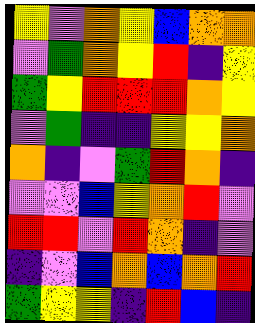[["yellow", "violet", "orange", "yellow", "blue", "orange", "orange"], ["violet", "green", "orange", "yellow", "red", "indigo", "yellow"], ["green", "yellow", "red", "red", "red", "orange", "yellow"], ["violet", "green", "indigo", "indigo", "yellow", "yellow", "orange"], ["orange", "indigo", "violet", "green", "red", "orange", "indigo"], ["violet", "violet", "blue", "yellow", "orange", "red", "violet"], ["red", "red", "violet", "red", "orange", "indigo", "violet"], ["indigo", "violet", "blue", "orange", "blue", "orange", "red"], ["green", "yellow", "yellow", "indigo", "red", "blue", "indigo"]]